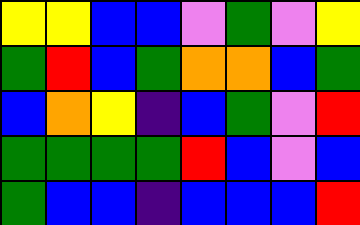[["yellow", "yellow", "blue", "blue", "violet", "green", "violet", "yellow"], ["green", "red", "blue", "green", "orange", "orange", "blue", "green"], ["blue", "orange", "yellow", "indigo", "blue", "green", "violet", "red"], ["green", "green", "green", "green", "red", "blue", "violet", "blue"], ["green", "blue", "blue", "indigo", "blue", "blue", "blue", "red"]]